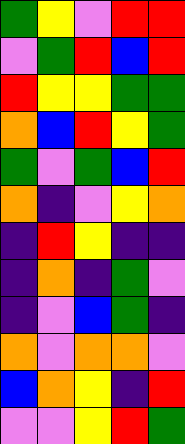[["green", "yellow", "violet", "red", "red"], ["violet", "green", "red", "blue", "red"], ["red", "yellow", "yellow", "green", "green"], ["orange", "blue", "red", "yellow", "green"], ["green", "violet", "green", "blue", "red"], ["orange", "indigo", "violet", "yellow", "orange"], ["indigo", "red", "yellow", "indigo", "indigo"], ["indigo", "orange", "indigo", "green", "violet"], ["indigo", "violet", "blue", "green", "indigo"], ["orange", "violet", "orange", "orange", "violet"], ["blue", "orange", "yellow", "indigo", "red"], ["violet", "violet", "yellow", "red", "green"]]